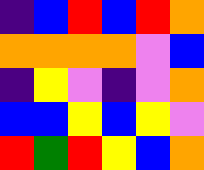[["indigo", "blue", "red", "blue", "red", "orange"], ["orange", "orange", "orange", "orange", "violet", "blue"], ["indigo", "yellow", "violet", "indigo", "violet", "orange"], ["blue", "blue", "yellow", "blue", "yellow", "violet"], ["red", "green", "red", "yellow", "blue", "orange"]]